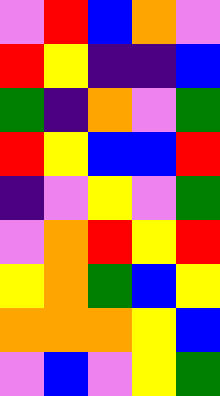[["violet", "red", "blue", "orange", "violet"], ["red", "yellow", "indigo", "indigo", "blue"], ["green", "indigo", "orange", "violet", "green"], ["red", "yellow", "blue", "blue", "red"], ["indigo", "violet", "yellow", "violet", "green"], ["violet", "orange", "red", "yellow", "red"], ["yellow", "orange", "green", "blue", "yellow"], ["orange", "orange", "orange", "yellow", "blue"], ["violet", "blue", "violet", "yellow", "green"]]